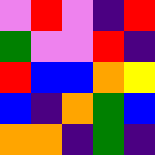[["violet", "red", "violet", "indigo", "red"], ["green", "violet", "violet", "red", "indigo"], ["red", "blue", "blue", "orange", "yellow"], ["blue", "indigo", "orange", "green", "blue"], ["orange", "orange", "indigo", "green", "indigo"]]